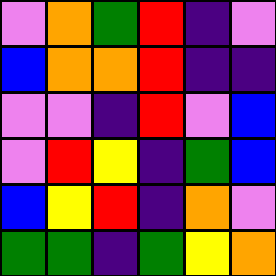[["violet", "orange", "green", "red", "indigo", "violet"], ["blue", "orange", "orange", "red", "indigo", "indigo"], ["violet", "violet", "indigo", "red", "violet", "blue"], ["violet", "red", "yellow", "indigo", "green", "blue"], ["blue", "yellow", "red", "indigo", "orange", "violet"], ["green", "green", "indigo", "green", "yellow", "orange"]]